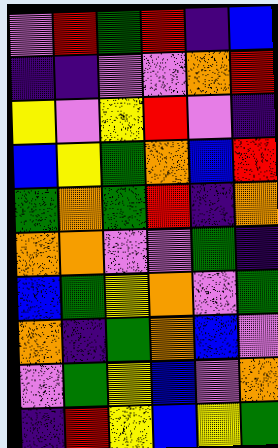[["violet", "red", "green", "red", "indigo", "blue"], ["indigo", "indigo", "violet", "violet", "orange", "red"], ["yellow", "violet", "yellow", "red", "violet", "indigo"], ["blue", "yellow", "green", "orange", "blue", "red"], ["green", "orange", "green", "red", "indigo", "orange"], ["orange", "orange", "violet", "violet", "green", "indigo"], ["blue", "green", "yellow", "orange", "violet", "green"], ["orange", "indigo", "green", "orange", "blue", "violet"], ["violet", "green", "yellow", "blue", "violet", "orange"], ["indigo", "red", "yellow", "blue", "yellow", "green"]]